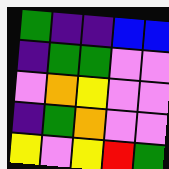[["green", "indigo", "indigo", "blue", "blue"], ["indigo", "green", "green", "violet", "violet"], ["violet", "orange", "yellow", "violet", "violet"], ["indigo", "green", "orange", "violet", "violet"], ["yellow", "violet", "yellow", "red", "green"]]